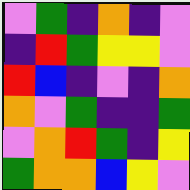[["violet", "green", "indigo", "orange", "indigo", "violet"], ["indigo", "red", "green", "yellow", "yellow", "violet"], ["red", "blue", "indigo", "violet", "indigo", "orange"], ["orange", "violet", "green", "indigo", "indigo", "green"], ["violet", "orange", "red", "green", "indigo", "yellow"], ["green", "orange", "orange", "blue", "yellow", "violet"]]